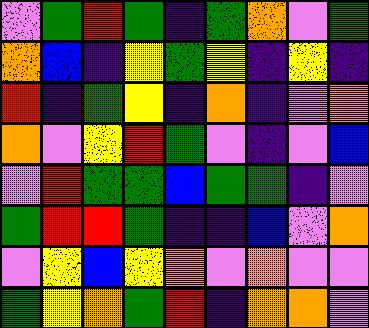[["violet", "green", "red", "green", "indigo", "green", "orange", "violet", "green"], ["orange", "blue", "indigo", "yellow", "green", "yellow", "indigo", "yellow", "indigo"], ["red", "indigo", "green", "yellow", "indigo", "orange", "indigo", "violet", "orange"], ["orange", "violet", "yellow", "red", "green", "violet", "indigo", "violet", "blue"], ["violet", "red", "green", "green", "blue", "green", "green", "indigo", "violet"], ["green", "red", "red", "green", "indigo", "indigo", "blue", "violet", "orange"], ["violet", "yellow", "blue", "yellow", "orange", "violet", "orange", "violet", "violet"], ["green", "yellow", "orange", "green", "red", "indigo", "orange", "orange", "violet"]]